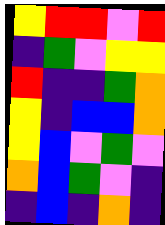[["yellow", "red", "red", "violet", "red"], ["indigo", "green", "violet", "yellow", "yellow"], ["red", "indigo", "indigo", "green", "orange"], ["yellow", "indigo", "blue", "blue", "orange"], ["yellow", "blue", "violet", "green", "violet"], ["orange", "blue", "green", "violet", "indigo"], ["indigo", "blue", "indigo", "orange", "indigo"]]